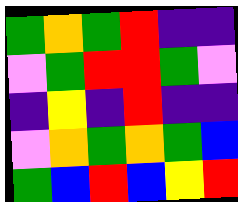[["green", "orange", "green", "red", "indigo", "indigo"], ["violet", "green", "red", "red", "green", "violet"], ["indigo", "yellow", "indigo", "red", "indigo", "indigo"], ["violet", "orange", "green", "orange", "green", "blue"], ["green", "blue", "red", "blue", "yellow", "red"]]